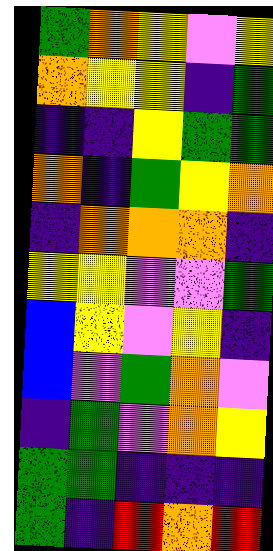[["green", "orange", "yellow", "violet", "yellow"], ["orange", "yellow", "yellow", "indigo", "green"], ["indigo", "indigo", "yellow", "green", "green"], ["orange", "indigo", "green", "yellow", "orange"], ["indigo", "orange", "orange", "orange", "indigo"], ["yellow", "yellow", "violet", "violet", "green"], ["blue", "yellow", "violet", "yellow", "indigo"], ["blue", "violet", "green", "orange", "violet"], ["indigo", "green", "violet", "orange", "yellow"], ["green", "green", "indigo", "indigo", "indigo"], ["green", "indigo", "red", "orange", "red"]]